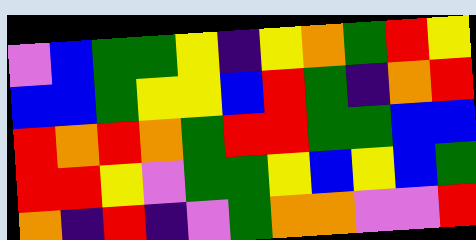[["violet", "blue", "green", "green", "yellow", "indigo", "yellow", "orange", "green", "red", "yellow"], ["blue", "blue", "green", "yellow", "yellow", "blue", "red", "green", "indigo", "orange", "red"], ["red", "orange", "red", "orange", "green", "red", "red", "green", "green", "blue", "blue"], ["red", "red", "yellow", "violet", "green", "green", "yellow", "blue", "yellow", "blue", "green"], ["orange", "indigo", "red", "indigo", "violet", "green", "orange", "orange", "violet", "violet", "red"]]